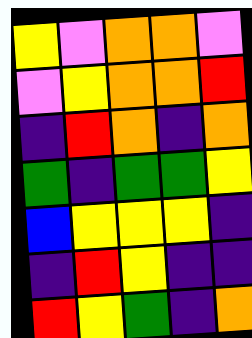[["yellow", "violet", "orange", "orange", "violet"], ["violet", "yellow", "orange", "orange", "red"], ["indigo", "red", "orange", "indigo", "orange"], ["green", "indigo", "green", "green", "yellow"], ["blue", "yellow", "yellow", "yellow", "indigo"], ["indigo", "red", "yellow", "indigo", "indigo"], ["red", "yellow", "green", "indigo", "orange"]]